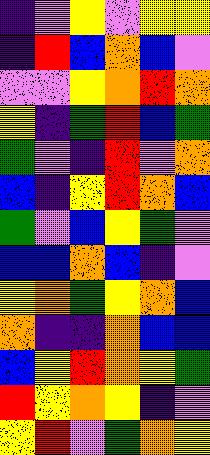[["indigo", "violet", "yellow", "violet", "yellow", "yellow"], ["indigo", "red", "blue", "orange", "blue", "violet"], ["violet", "violet", "yellow", "orange", "red", "orange"], ["yellow", "indigo", "green", "red", "blue", "green"], ["green", "violet", "indigo", "red", "violet", "orange"], ["blue", "indigo", "yellow", "red", "orange", "blue"], ["green", "violet", "blue", "yellow", "green", "violet"], ["blue", "blue", "orange", "blue", "indigo", "violet"], ["yellow", "orange", "green", "yellow", "orange", "blue"], ["orange", "indigo", "indigo", "orange", "blue", "blue"], ["blue", "yellow", "red", "orange", "yellow", "green"], ["red", "yellow", "orange", "yellow", "indigo", "violet"], ["yellow", "red", "violet", "green", "orange", "yellow"]]